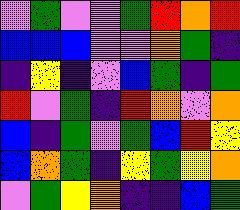[["violet", "green", "violet", "violet", "green", "red", "orange", "red"], ["blue", "blue", "blue", "violet", "violet", "orange", "green", "indigo"], ["indigo", "yellow", "indigo", "violet", "blue", "green", "indigo", "green"], ["red", "violet", "green", "indigo", "red", "orange", "violet", "orange"], ["blue", "indigo", "green", "violet", "green", "blue", "red", "yellow"], ["blue", "orange", "green", "indigo", "yellow", "green", "yellow", "orange"], ["violet", "green", "yellow", "orange", "indigo", "indigo", "blue", "green"]]